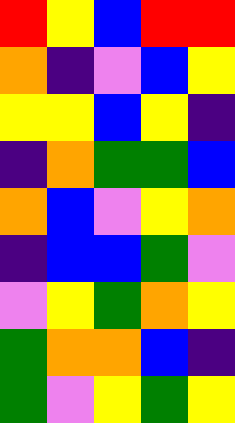[["red", "yellow", "blue", "red", "red"], ["orange", "indigo", "violet", "blue", "yellow"], ["yellow", "yellow", "blue", "yellow", "indigo"], ["indigo", "orange", "green", "green", "blue"], ["orange", "blue", "violet", "yellow", "orange"], ["indigo", "blue", "blue", "green", "violet"], ["violet", "yellow", "green", "orange", "yellow"], ["green", "orange", "orange", "blue", "indigo"], ["green", "violet", "yellow", "green", "yellow"]]